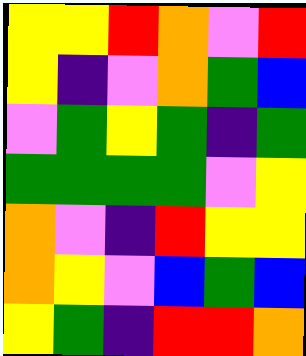[["yellow", "yellow", "red", "orange", "violet", "red"], ["yellow", "indigo", "violet", "orange", "green", "blue"], ["violet", "green", "yellow", "green", "indigo", "green"], ["green", "green", "green", "green", "violet", "yellow"], ["orange", "violet", "indigo", "red", "yellow", "yellow"], ["orange", "yellow", "violet", "blue", "green", "blue"], ["yellow", "green", "indigo", "red", "red", "orange"]]